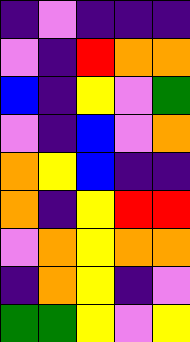[["indigo", "violet", "indigo", "indigo", "indigo"], ["violet", "indigo", "red", "orange", "orange"], ["blue", "indigo", "yellow", "violet", "green"], ["violet", "indigo", "blue", "violet", "orange"], ["orange", "yellow", "blue", "indigo", "indigo"], ["orange", "indigo", "yellow", "red", "red"], ["violet", "orange", "yellow", "orange", "orange"], ["indigo", "orange", "yellow", "indigo", "violet"], ["green", "green", "yellow", "violet", "yellow"]]